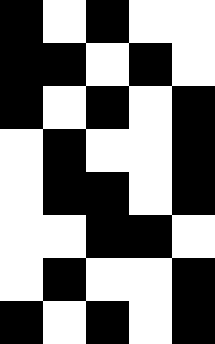[["black", "white", "black", "white", "white"], ["black", "black", "white", "black", "white"], ["black", "white", "black", "white", "black"], ["white", "black", "white", "white", "black"], ["white", "black", "black", "white", "black"], ["white", "white", "black", "black", "white"], ["white", "black", "white", "white", "black"], ["black", "white", "black", "white", "black"]]